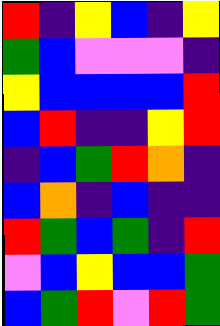[["red", "indigo", "yellow", "blue", "indigo", "yellow"], ["green", "blue", "violet", "violet", "violet", "indigo"], ["yellow", "blue", "blue", "blue", "blue", "red"], ["blue", "red", "indigo", "indigo", "yellow", "red"], ["indigo", "blue", "green", "red", "orange", "indigo"], ["blue", "orange", "indigo", "blue", "indigo", "indigo"], ["red", "green", "blue", "green", "indigo", "red"], ["violet", "blue", "yellow", "blue", "blue", "green"], ["blue", "green", "red", "violet", "red", "green"]]